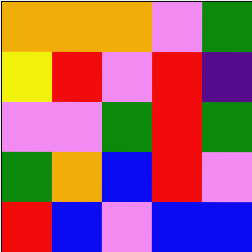[["orange", "orange", "orange", "violet", "green"], ["yellow", "red", "violet", "red", "indigo"], ["violet", "violet", "green", "red", "green"], ["green", "orange", "blue", "red", "violet"], ["red", "blue", "violet", "blue", "blue"]]